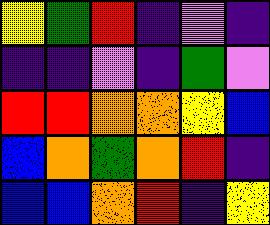[["yellow", "green", "red", "indigo", "violet", "indigo"], ["indigo", "indigo", "violet", "indigo", "green", "violet"], ["red", "red", "orange", "orange", "yellow", "blue"], ["blue", "orange", "green", "orange", "red", "indigo"], ["blue", "blue", "orange", "red", "indigo", "yellow"]]